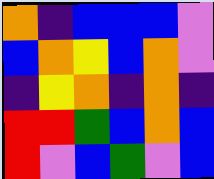[["orange", "indigo", "blue", "blue", "blue", "violet"], ["blue", "orange", "yellow", "blue", "orange", "violet"], ["indigo", "yellow", "orange", "indigo", "orange", "indigo"], ["red", "red", "green", "blue", "orange", "blue"], ["red", "violet", "blue", "green", "violet", "blue"]]